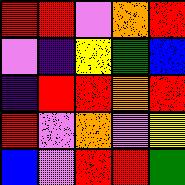[["red", "red", "violet", "orange", "red"], ["violet", "indigo", "yellow", "green", "blue"], ["indigo", "red", "red", "orange", "red"], ["red", "violet", "orange", "violet", "yellow"], ["blue", "violet", "red", "red", "green"]]